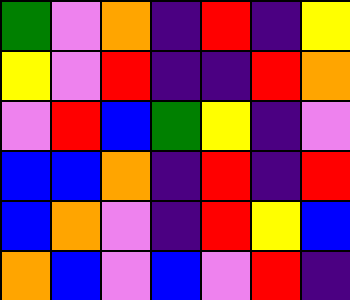[["green", "violet", "orange", "indigo", "red", "indigo", "yellow"], ["yellow", "violet", "red", "indigo", "indigo", "red", "orange"], ["violet", "red", "blue", "green", "yellow", "indigo", "violet"], ["blue", "blue", "orange", "indigo", "red", "indigo", "red"], ["blue", "orange", "violet", "indigo", "red", "yellow", "blue"], ["orange", "blue", "violet", "blue", "violet", "red", "indigo"]]